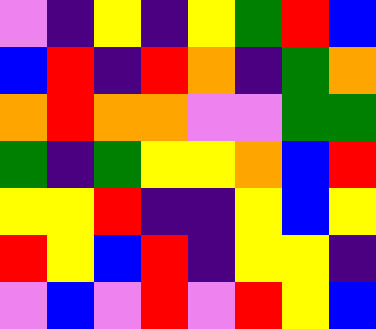[["violet", "indigo", "yellow", "indigo", "yellow", "green", "red", "blue"], ["blue", "red", "indigo", "red", "orange", "indigo", "green", "orange"], ["orange", "red", "orange", "orange", "violet", "violet", "green", "green"], ["green", "indigo", "green", "yellow", "yellow", "orange", "blue", "red"], ["yellow", "yellow", "red", "indigo", "indigo", "yellow", "blue", "yellow"], ["red", "yellow", "blue", "red", "indigo", "yellow", "yellow", "indigo"], ["violet", "blue", "violet", "red", "violet", "red", "yellow", "blue"]]